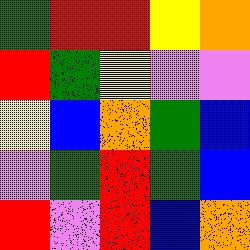[["green", "red", "red", "yellow", "orange"], ["red", "green", "yellow", "violet", "violet"], ["yellow", "blue", "orange", "green", "blue"], ["violet", "green", "red", "green", "blue"], ["red", "violet", "red", "blue", "orange"]]